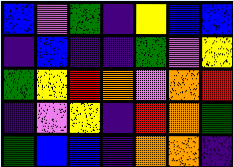[["blue", "violet", "green", "indigo", "yellow", "blue", "blue"], ["indigo", "blue", "indigo", "indigo", "green", "violet", "yellow"], ["green", "yellow", "red", "orange", "violet", "orange", "red"], ["indigo", "violet", "yellow", "indigo", "red", "orange", "green"], ["green", "blue", "blue", "indigo", "orange", "orange", "indigo"]]